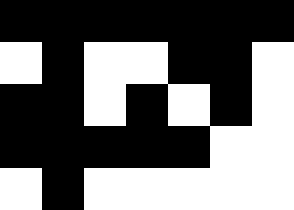[["black", "black", "black", "black", "black", "black", "black"], ["white", "black", "white", "white", "black", "black", "white"], ["black", "black", "white", "black", "white", "black", "white"], ["black", "black", "black", "black", "black", "white", "white"], ["white", "black", "white", "white", "white", "white", "white"]]